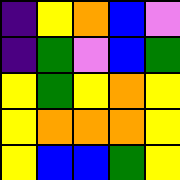[["indigo", "yellow", "orange", "blue", "violet"], ["indigo", "green", "violet", "blue", "green"], ["yellow", "green", "yellow", "orange", "yellow"], ["yellow", "orange", "orange", "orange", "yellow"], ["yellow", "blue", "blue", "green", "yellow"]]